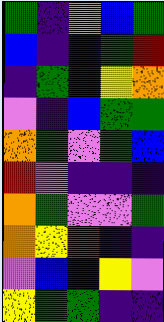[["green", "indigo", "orange", "blue", "green"], ["blue", "indigo", "blue", "green", "red"], ["indigo", "green", "indigo", "yellow", "orange"], ["violet", "indigo", "blue", "green", "green"], ["orange", "green", "violet", "green", "blue"], ["red", "violet", "indigo", "indigo", "indigo"], ["orange", "green", "violet", "violet", "green"], ["orange", "yellow", "red", "indigo", "indigo"], ["violet", "blue", "blue", "yellow", "violet"], ["yellow", "green", "green", "indigo", "indigo"]]